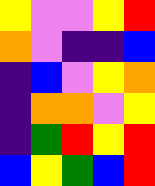[["yellow", "violet", "violet", "yellow", "red"], ["orange", "violet", "indigo", "indigo", "blue"], ["indigo", "blue", "violet", "yellow", "orange"], ["indigo", "orange", "orange", "violet", "yellow"], ["indigo", "green", "red", "yellow", "red"], ["blue", "yellow", "green", "blue", "red"]]